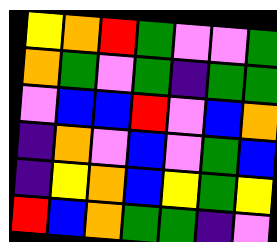[["yellow", "orange", "red", "green", "violet", "violet", "green"], ["orange", "green", "violet", "green", "indigo", "green", "green"], ["violet", "blue", "blue", "red", "violet", "blue", "orange"], ["indigo", "orange", "violet", "blue", "violet", "green", "blue"], ["indigo", "yellow", "orange", "blue", "yellow", "green", "yellow"], ["red", "blue", "orange", "green", "green", "indigo", "violet"]]